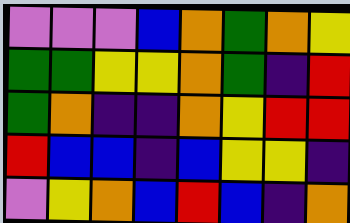[["violet", "violet", "violet", "blue", "orange", "green", "orange", "yellow"], ["green", "green", "yellow", "yellow", "orange", "green", "indigo", "red"], ["green", "orange", "indigo", "indigo", "orange", "yellow", "red", "red"], ["red", "blue", "blue", "indigo", "blue", "yellow", "yellow", "indigo"], ["violet", "yellow", "orange", "blue", "red", "blue", "indigo", "orange"]]